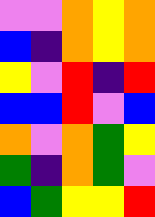[["violet", "violet", "orange", "yellow", "orange"], ["blue", "indigo", "orange", "yellow", "orange"], ["yellow", "violet", "red", "indigo", "red"], ["blue", "blue", "red", "violet", "blue"], ["orange", "violet", "orange", "green", "yellow"], ["green", "indigo", "orange", "green", "violet"], ["blue", "green", "yellow", "yellow", "red"]]